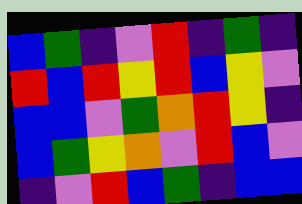[["blue", "green", "indigo", "violet", "red", "indigo", "green", "indigo"], ["red", "blue", "red", "yellow", "red", "blue", "yellow", "violet"], ["blue", "blue", "violet", "green", "orange", "red", "yellow", "indigo"], ["blue", "green", "yellow", "orange", "violet", "red", "blue", "violet"], ["indigo", "violet", "red", "blue", "green", "indigo", "blue", "blue"]]